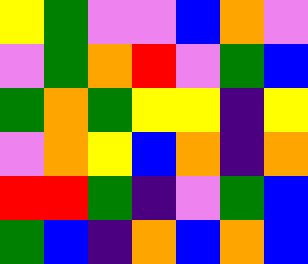[["yellow", "green", "violet", "violet", "blue", "orange", "violet"], ["violet", "green", "orange", "red", "violet", "green", "blue"], ["green", "orange", "green", "yellow", "yellow", "indigo", "yellow"], ["violet", "orange", "yellow", "blue", "orange", "indigo", "orange"], ["red", "red", "green", "indigo", "violet", "green", "blue"], ["green", "blue", "indigo", "orange", "blue", "orange", "blue"]]